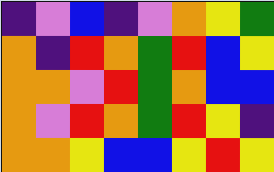[["indigo", "violet", "blue", "indigo", "violet", "orange", "yellow", "green"], ["orange", "indigo", "red", "orange", "green", "red", "blue", "yellow"], ["orange", "orange", "violet", "red", "green", "orange", "blue", "blue"], ["orange", "violet", "red", "orange", "green", "red", "yellow", "indigo"], ["orange", "orange", "yellow", "blue", "blue", "yellow", "red", "yellow"]]